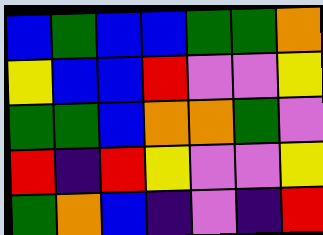[["blue", "green", "blue", "blue", "green", "green", "orange"], ["yellow", "blue", "blue", "red", "violet", "violet", "yellow"], ["green", "green", "blue", "orange", "orange", "green", "violet"], ["red", "indigo", "red", "yellow", "violet", "violet", "yellow"], ["green", "orange", "blue", "indigo", "violet", "indigo", "red"]]